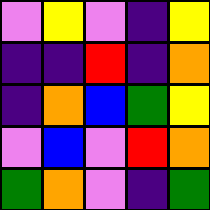[["violet", "yellow", "violet", "indigo", "yellow"], ["indigo", "indigo", "red", "indigo", "orange"], ["indigo", "orange", "blue", "green", "yellow"], ["violet", "blue", "violet", "red", "orange"], ["green", "orange", "violet", "indigo", "green"]]